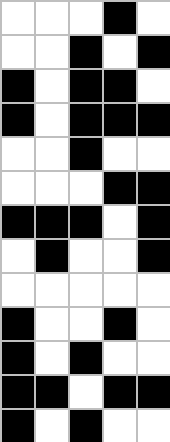[["white", "white", "white", "black", "white"], ["white", "white", "black", "white", "black"], ["black", "white", "black", "black", "white"], ["black", "white", "black", "black", "black"], ["white", "white", "black", "white", "white"], ["white", "white", "white", "black", "black"], ["black", "black", "black", "white", "black"], ["white", "black", "white", "white", "black"], ["white", "white", "white", "white", "white"], ["black", "white", "white", "black", "white"], ["black", "white", "black", "white", "white"], ["black", "black", "white", "black", "black"], ["black", "white", "black", "white", "white"]]